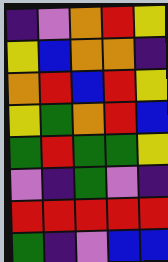[["indigo", "violet", "orange", "red", "yellow"], ["yellow", "blue", "orange", "orange", "indigo"], ["orange", "red", "blue", "red", "yellow"], ["yellow", "green", "orange", "red", "blue"], ["green", "red", "green", "green", "yellow"], ["violet", "indigo", "green", "violet", "indigo"], ["red", "red", "red", "red", "red"], ["green", "indigo", "violet", "blue", "blue"]]